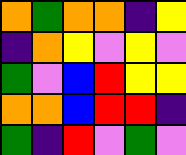[["orange", "green", "orange", "orange", "indigo", "yellow"], ["indigo", "orange", "yellow", "violet", "yellow", "violet"], ["green", "violet", "blue", "red", "yellow", "yellow"], ["orange", "orange", "blue", "red", "red", "indigo"], ["green", "indigo", "red", "violet", "green", "violet"]]